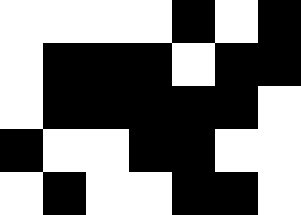[["white", "white", "white", "white", "black", "white", "black"], ["white", "black", "black", "black", "white", "black", "black"], ["white", "black", "black", "black", "black", "black", "white"], ["black", "white", "white", "black", "black", "white", "white"], ["white", "black", "white", "white", "black", "black", "white"]]